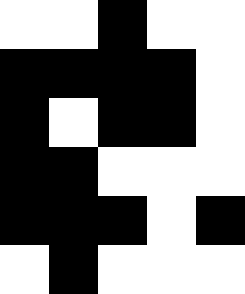[["white", "white", "black", "white", "white"], ["black", "black", "black", "black", "white"], ["black", "white", "black", "black", "white"], ["black", "black", "white", "white", "white"], ["black", "black", "black", "white", "black"], ["white", "black", "white", "white", "white"]]